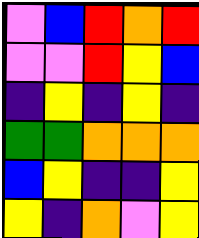[["violet", "blue", "red", "orange", "red"], ["violet", "violet", "red", "yellow", "blue"], ["indigo", "yellow", "indigo", "yellow", "indigo"], ["green", "green", "orange", "orange", "orange"], ["blue", "yellow", "indigo", "indigo", "yellow"], ["yellow", "indigo", "orange", "violet", "yellow"]]